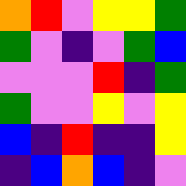[["orange", "red", "violet", "yellow", "yellow", "green"], ["green", "violet", "indigo", "violet", "green", "blue"], ["violet", "violet", "violet", "red", "indigo", "green"], ["green", "violet", "violet", "yellow", "violet", "yellow"], ["blue", "indigo", "red", "indigo", "indigo", "yellow"], ["indigo", "blue", "orange", "blue", "indigo", "violet"]]